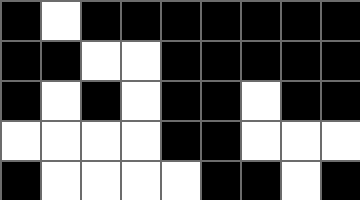[["black", "white", "black", "black", "black", "black", "black", "black", "black"], ["black", "black", "white", "white", "black", "black", "black", "black", "black"], ["black", "white", "black", "white", "black", "black", "white", "black", "black"], ["white", "white", "white", "white", "black", "black", "white", "white", "white"], ["black", "white", "white", "white", "white", "black", "black", "white", "black"]]